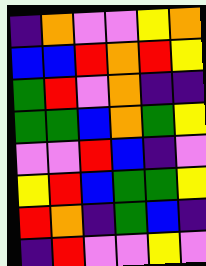[["indigo", "orange", "violet", "violet", "yellow", "orange"], ["blue", "blue", "red", "orange", "red", "yellow"], ["green", "red", "violet", "orange", "indigo", "indigo"], ["green", "green", "blue", "orange", "green", "yellow"], ["violet", "violet", "red", "blue", "indigo", "violet"], ["yellow", "red", "blue", "green", "green", "yellow"], ["red", "orange", "indigo", "green", "blue", "indigo"], ["indigo", "red", "violet", "violet", "yellow", "violet"]]